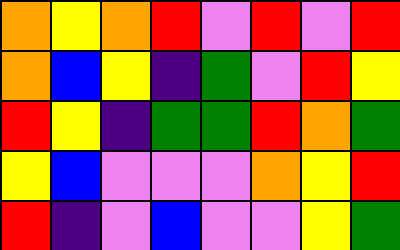[["orange", "yellow", "orange", "red", "violet", "red", "violet", "red"], ["orange", "blue", "yellow", "indigo", "green", "violet", "red", "yellow"], ["red", "yellow", "indigo", "green", "green", "red", "orange", "green"], ["yellow", "blue", "violet", "violet", "violet", "orange", "yellow", "red"], ["red", "indigo", "violet", "blue", "violet", "violet", "yellow", "green"]]